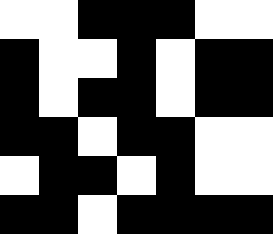[["white", "white", "black", "black", "black", "white", "white"], ["black", "white", "white", "black", "white", "black", "black"], ["black", "white", "black", "black", "white", "black", "black"], ["black", "black", "white", "black", "black", "white", "white"], ["white", "black", "black", "white", "black", "white", "white"], ["black", "black", "white", "black", "black", "black", "black"]]